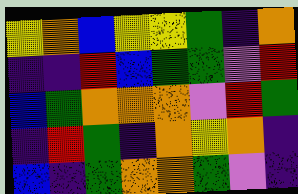[["yellow", "orange", "blue", "yellow", "yellow", "green", "indigo", "orange"], ["indigo", "indigo", "red", "blue", "green", "green", "violet", "red"], ["blue", "green", "orange", "orange", "orange", "violet", "red", "green"], ["indigo", "red", "green", "indigo", "orange", "yellow", "orange", "indigo"], ["blue", "indigo", "green", "orange", "orange", "green", "violet", "indigo"]]